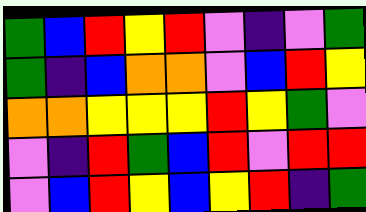[["green", "blue", "red", "yellow", "red", "violet", "indigo", "violet", "green"], ["green", "indigo", "blue", "orange", "orange", "violet", "blue", "red", "yellow"], ["orange", "orange", "yellow", "yellow", "yellow", "red", "yellow", "green", "violet"], ["violet", "indigo", "red", "green", "blue", "red", "violet", "red", "red"], ["violet", "blue", "red", "yellow", "blue", "yellow", "red", "indigo", "green"]]